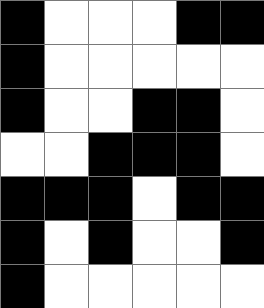[["black", "white", "white", "white", "black", "black"], ["black", "white", "white", "white", "white", "white"], ["black", "white", "white", "black", "black", "white"], ["white", "white", "black", "black", "black", "white"], ["black", "black", "black", "white", "black", "black"], ["black", "white", "black", "white", "white", "black"], ["black", "white", "white", "white", "white", "white"]]